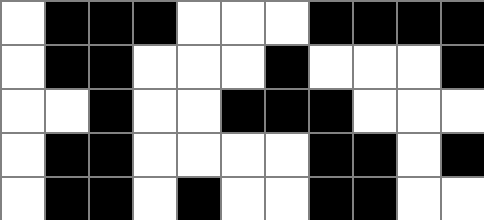[["white", "black", "black", "black", "white", "white", "white", "black", "black", "black", "black"], ["white", "black", "black", "white", "white", "white", "black", "white", "white", "white", "black"], ["white", "white", "black", "white", "white", "black", "black", "black", "white", "white", "white"], ["white", "black", "black", "white", "white", "white", "white", "black", "black", "white", "black"], ["white", "black", "black", "white", "black", "white", "white", "black", "black", "white", "white"]]